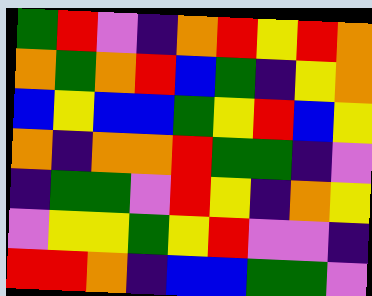[["green", "red", "violet", "indigo", "orange", "red", "yellow", "red", "orange"], ["orange", "green", "orange", "red", "blue", "green", "indigo", "yellow", "orange"], ["blue", "yellow", "blue", "blue", "green", "yellow", "red", "blue", "yellow"], ["orange", "indigo", "orange", "orange", "red", "green", "green", "indigo", "violet"], ["indigo", "green", "green", "violet", "red", "yellow", "indigo", "orange", "yellow"], ["violet", "yellow", "yellow", "green", "yellow", "red", "violet", "violet", "indigo"], ["red", "red", "orange", "indigo", "blue", "blue", "green", "green", "violet"]]